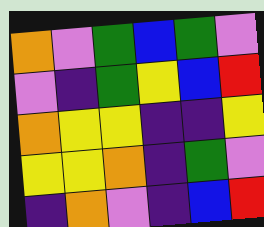[["orange", "violet", "green", "blue", "green", "violet"], ["violet", "indigo", "green", "yellow", "blue", "red"], ["orange", "yellow", "yellow", "indigo", "indigo", "yellow"], ["yellow", "yellow", "orange", "indigo", "green", "violet"], ["indigo", "orange", "violet", "indigo", "blue", "red"]]